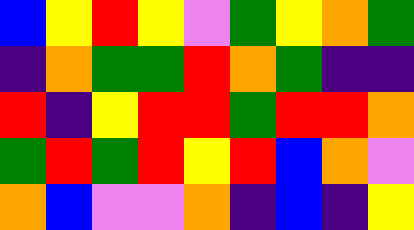[["blue", "yellow", "red", "yellow", "violet", "green", "yellow", "orange", "green"], ["indigo", "orange", "green", "green", "red", "orange", "green", "indigo", "indigo"], ["red", "indigo", "yellow", "red", "red", "green", "red", "red", "orange"], ["green", "red", "green", "red", "yellow", "red", "blue", "orange", "violet"], ["orange", "blue", "violet", "violet", "orange", "indigo", "blue", "indigo", "yellow"]]